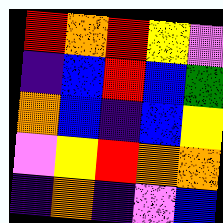[["red", "orange", "red", "yellow", "violet"], ["indigo", "blue", "red", "blue", "green"], ["orange", "blue", "indigo", "blue", "yellow"], ["violet", "yellow", "red", "orange", "orange"], ["indigo", "orange", "indigo", "violet", "blue"]]